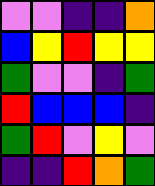[["violet", "violet", "indigo", "indigo", "orange"], ["blue", "yellow", "red", "yellow", "yellow"], ["green", "violet", "violet", "indigo", "green"], ["red", "blue", "blue", "blue", "indigo"], ["green", "red", "violet", "yellow", "violet"], ["indigo", "indigo", "red", "orange", "green"]]